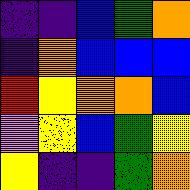[["indigo", "indigo", "blue", "green", "orange"], ["indigo", "orange", "blue", "blue", "blue"], ["red", "yellow", "orange", "orange", "blue"], ["violet", "yellow", "blue", "green", "yellow"], ["yellow", "indigo", "indigo", "green", "orange"]]